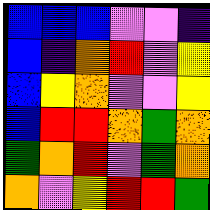[["blue", "blue", "blue", "violet", "violet", "indigo"], ["blue", "indigo", "orange", "red", "violet", "yellow"], ["blue", "yellow", "orange", "violet", "violet", "yellow"], ["blue", "red", "red", "orange", "green", "orange"], ["green", "orange", "red", "violet", "green", "orange"], ["orange", "violet", "yellow", "red", "red", "green"]]